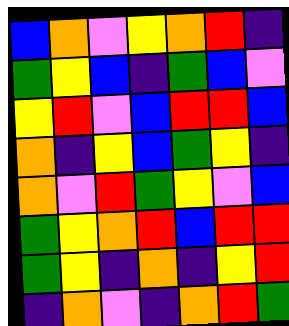[["blue", "orange", "violet", "yellow", "orange", "red", "indigo"], ["green", "yellow", "blue", "indigo", "green", "blue", "violet"], ["yellow", "red", "violet", "blue", "red", "red", "blue"], ["orange", "indigo", "yellow", "blue", "green", "yellow", "indigo"], ["orange", "violet", "red", "green", "yellow", "violet", "blue"], ["green", "yellow", "orange", "red", "blue", "red", "red"], ["green", "yellow", "indigo", "orange", "indigo", "yellow", "red"], ["indigo", "orange", "violet", "indigo", "orange", "red", "green"]]